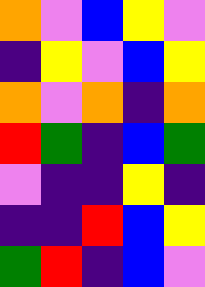[["orange", "violet", "blue", "yellow", "violet"], ["indigo", "yellow", "violet", "blue", "yellow"], ["orange", "violet", "orange", "indigo", "orange"], ["red", "green", "indigo", "blue", "green"], ["violet", "indigo", "indigo", "yellow", "indigo"], ["indigo", "indigo", "red", "blue", "yellow"], ["green", "red", "indigo", "blue", "violet"]]